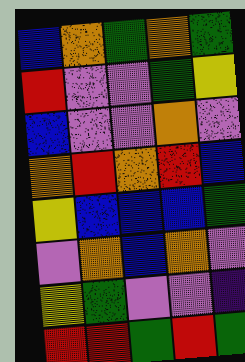[["blue", "orange", "green", "orange", "green"], ["red", "violet", "violet", "green", "yellow"], ["blue", "violet", "violet", "orange", "violet"], ["orange", "red", "orange", "red", "blue"], ["yellow", "blue", "blue", "blue", "green"], ["violet", "orange", "blue", "orange", "violet"], ["yellow", "green", "violet", "violet", "indigo"], ["red", "red", "green", "red", "green"]]